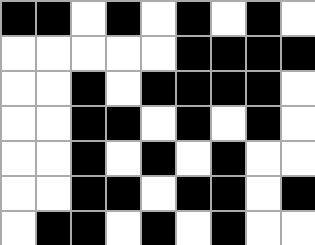[["black", "black", "white", "black", "white", "black", "white", "black", "white"], ["white", "white", "white", "white", "white", "black", "black", "black", "black"], ["white", "white", "black", "white", "black", "black", "black", "black", "white"], ["white", "white", "black", "black", "white", "black", "white", "black", "white"], ["white", "white", "black", "white", "black", "white", "black", "white", "white"], ["white", "white", "black", "black", "white", "black", "black", "white", "black"], ["white", "black", "black", "white", "black", "white", "black", "white", "white"]]